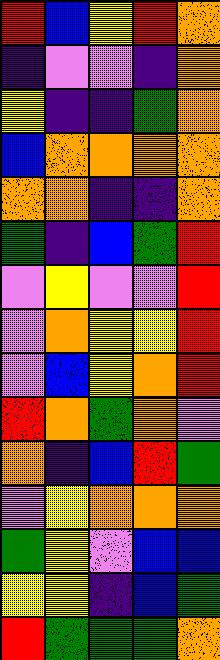[["red", "blue", "yellow", "red", "orange"], ["indigo", "violet", "violet", "indigo", "orange"], ["yellow", "indigo", "indigo", "green", "orange"], ["blue", "orange", "orange", "orange", "orange"], ["orange", "orange", "indigo", "indigo", "orange"], ["green", "indigo", "blue", "green", "red"], ["violet", "yellow", "violet", "violet", "red"], ["violet", "orange", "yellow", "yellow", "red"], ["violet", "blue", "yellow", "orange", "red"], ["red", "orange", "green", "orange", "violet"], ["orange", "indigo", "blue", "red", "green"], ["violet", "yellow", "orange", "orange", "orange"], ["green", "yellow", "violet", "blue", "blue"], ["yellow", "yellow", "indigo", "blue", "green"], ["red", "green", "green", "green", "orange"]]